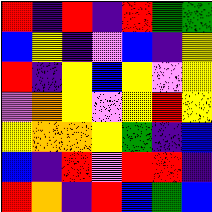[["red", "indigo", "red", "indigo", "red", "green", "green"], ["blue", "yellow", "indigo", "violet", "blue", "indigo", "yellow"], ["red", "indigo", "yellow", "blue", "yellow", "violet", "yellow"], ["violet", "orange", "yellow", "violet", "yellow", "red", "yellow"], ["yellow", "orange", "orange", "yellow", "green", "indigo", "blue"], ["blue", "indigo", "red", "violet", "red", "red", "indigo"], ["red", "orange", "indigo", "red", "blue", "green", "blue"]]